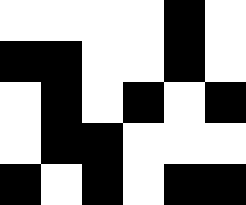[["white", "white", "white", "white", "black", "white"], ["black", "black", "white", "white", "black", "white"], ["white", "black", "white", "black", "white", "black"], ["white", "black", "black", "white", "white", "white"], ["black", "white", "black", "white", "black", "black"]]